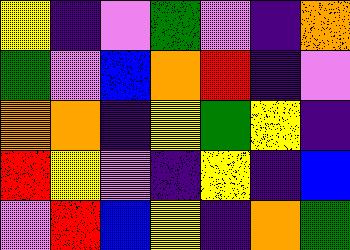[["yellow", "indigo", "violet", "green", "violet", "indigo", "orange"], ["green", "violet", "blue", "orange", "red", "indigo", "violet"], ["orange", "orange", "indigo", "yellow", "green", "yellow", "indigo"], ["red", "yellow", "violet", "indigo", "yellow", "indigo", "blue"], ["violet", "red", "blue", "yellow", "indigo", "orange", "green"]]